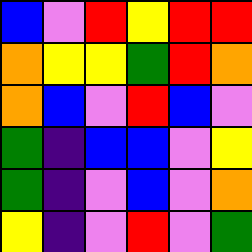[["blue", "violet", "red", "yellow", "red", "red"], ["orange", "yellow", "yellow", "green", "red", "orange"], ["orange", "blue", "violet", "red", "blue", "violet"], ["green", "indigo", "blue", "blue", "violet", "yellow"], ["green", "indigo", "violet", "blue", "violet", "orange"], ["yellow", "indigo", "violet", "red", "violet", "green"]]